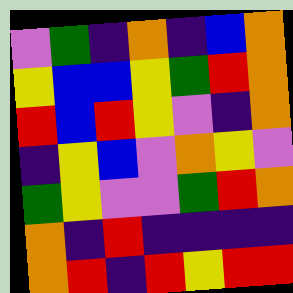[["violet", "green", "indigo", "orange", "indigo", "blue", "orange"], ["yellow", "blue", "blue", "yellow", "green", "red", "orange"], ["red", "blue", "red", "yellow", "violet", "indigo", "orange"], ["indigo", "yellow", "blue", "violet", "orange", "yellow", "violet"], ["green", "yellow", "violet", "violet", "green", "red", "orange"], ["orange", "indigo", "red", "indigo", "indigo", "indigo", "indigo"], ["orange", "red", "indigo", "red", "yellow", "red", "red"]]